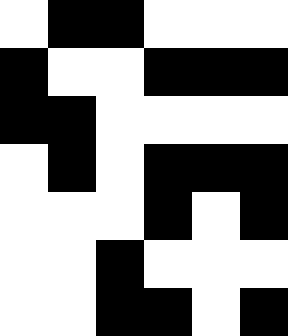[["white", "black", "black", "white", "white", "white"], ["black", "white", "white", "black", "black", "black"], ["black", "black", "white", "white", "white", "white"], ["white", "black", "white", "black", "black", "black"], ["white", "white", "white", "black", "white", "black"], ["white", "white", "black", "white", "white", "white"], ["white", "white", "black", "black", "white", "black"]]